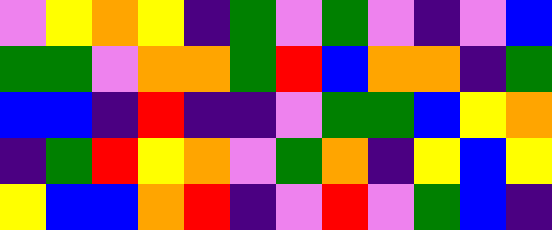[["violet", "yellow", "orange", "yellow", "indigo", "green", "violet", "green", "violet", "indigo", "violet", "blue"], ["green", "green", "violet", "orange", "orange", "green", "red", "blue", "orange", "orange", "indigo", "green"], ["blue", "blue", "indigo", "red", "indigo", "indigo", "violet", "green", "green", "blue", "yellow", "orange"], ["indigo", "green", "red", "yellow", "orange", "violet", "green", "orange", "indigo", "yellow", "blue", "yellow"], ["yellow", "blue", "blue", "orange", "red", "indigo", "violet", "red", "violet", "green", "blue", "indigo"]]